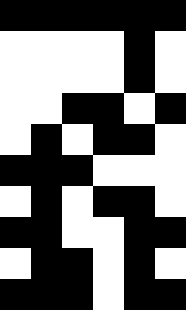[["black", "black", "black", "black", "black", "black"], ["white", "white", "white", "white", "black", "white"], ["white", "white", "white", "white", "black", "white"], ["white", "white", "black", "black", "white", "black"], ["white", "black", "white", "black", "black", "white"], ["black", "black", "black", "white", "white", "white"], ["white", "black", "white", "black", "black", "white"], ["black", "black", "white", "white", "black", "black"], ["white", "black", "black", "white", "black", "white"], ["black", "black", "black", "white", "black", "black"]]